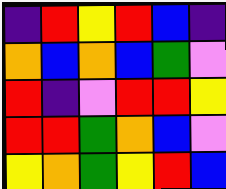[["indigo", "red", "yellow", "red", "blue", "indigo"], ["orange", "blue", "orange", "blue", "green", "violet"], ["red", "indigo", "violet", "red", "red", "yellow"], ["red", "red", "green", "orange", "blue", "violet"], ["yellow", "orange", "green", "yellow", "red", "blue"]]